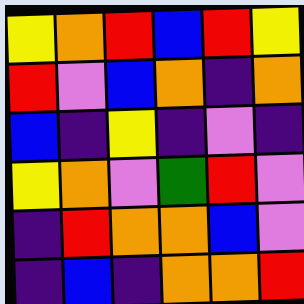[["yellow", "orange", "red", "blue", "red", "yellow"], ["red", "violet", "blue", "orange", "indigo", "orange"], ["blue", "indigo", "yellow", "indigo", "violet", "indigo"], ["yellow", "orange", "violet", "green", "red", "violet"], ["indigo", "red", "orange", "orange", "blue", "violet"], ["indigo", "blue", "indigo", "orange", "orange", "red"]]